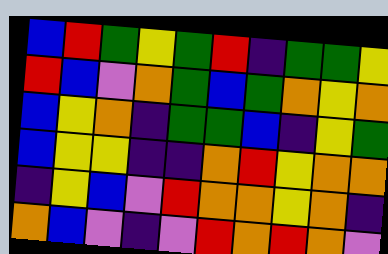[["blue", "red", "green", "yellow", "green", "red", "indigo", "green", "green", "yellow"], ["red", "blue", "violet", "orange", "green", "blue", "green", "orange", "yellow", "orange"], ["blue", "yellow", "orange", "indigo", "green", "green", "blue", "indigo", "yellow", "green"], ["blue", "yellow", "yellow", "indigo", "indigo", "orange", "red", "yellow", "orange", "orange"], ["indigo", "yellow", "blue", "violet", "red", "orange", "orange", "yellow", "orange", "indigo"], ["orange", "blue", "violet", "indigo", "violet", "red", "orange", "red", "orange", "violet"]]